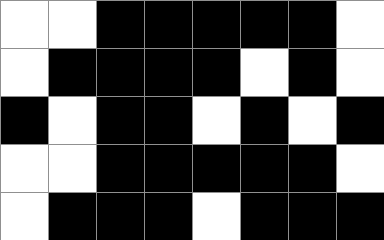[["white", "white", "black", "black", "black", "black", "black", "white"], ["white", "black", "black", "black", "black", "white", "black", "white"], ["black", "white", "black", "black", "white", "black", "white", "black"], ["white", "white", "black", "black", "black", "black", "black", "white"], ["white", "black", "black", "black", "white", "black", "black", "black"]]